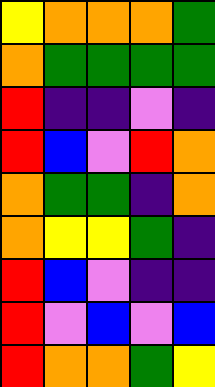[["yellow", "orange", "orange", "orange", "green"], ["orange", "green", "green", "green", "green"], ["red", "indigo", "indigo", "violet", "indigo"], ["red", "blue", "violet", "red", "orange"], ["orange", "green", "green", "indigo", "orange"], ["orange", "yellow", "yellow", "green", "indigo"], ["red", "blue", "violet", "indigo", "indigo"], ["red", "violet", "blue", "violet", "blue"], ["red", "orange", "orange", "green", "yellow"]]